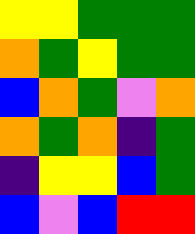[["yellow", "yellow", "green", "green", "green"], ["orange", "green", "yellow", "green", "green"], ["blue", "orange", "green", "violet", "orange"], ["orange", "green", "orange", "indigo", "green"], ["indigo", "yellow", "yellow", "blue", "green"], ["blue", "violet", "blue", "red", "red"]]